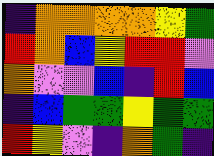[["indigo", "orange", "orange", "orange", "orange", "yellow", "green"], ["red", "orange", "blue", "yellow", "red", "red", "violet"], ["orange", "violet", "violet", "blue", "indigo", "red", "blue"], ["indigo", "blue", "green", "green", "yellow", "green", "green"], ["red", "yellow", "violet", "indigo", "orange", "green", "indigo"]]